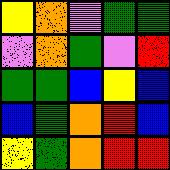[["yellow", "orange", "violet", "green", "green"], ["violet", "orange", "green", "violet", "red"], ["green", "green", "blue", "yellow", "blue"], ["blue", "green", "orange", "red", "blue"], ["yellow", "green", "orange", "red", "red"]]